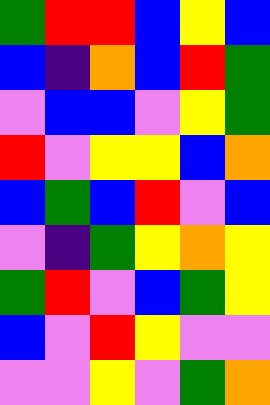[["green", "red", "red", "blue", "yellow", "blue"], ["blue", "indigo", "orange", "blue", "red", "green"], ["violet", "blue", "blue", "violet", "yellow", "green"], ["red", "violet", "yellow", "yellow", "blue", "orange"], ["blue", "green", "blue", "red", "violet", "blue"], ["violet", "indigo", "green", "yellow", "orange", "yellow"], ["green", "red", "violet", "blue", "green", "yellow"], ["blue", "violet", "red", "yellow", "violet", "violet"], ["violet", "violet", "yellow", "violet", "green", "orange"]]